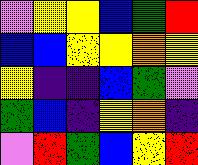[["violet", "yellow", "yellow", "blue", "green", "red"], ["blue", "blue", "yellow", "yellow", "orange", "yellow"], ["yellow", "indigo", "indigo", "blue", "green", "violet"], ["green", "blue", "indigo", "yellow", "orange", "indigo"], ["violet", "red", "green", "blue", "yellow", "red"]]